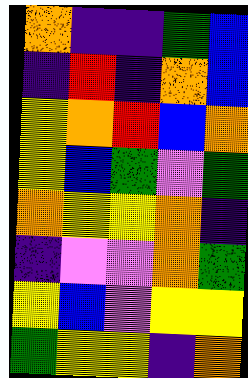[["orange", "indigo", "indigo", "green", "blue"], ["indigo", "red", "indigo", "orange", "blue"], ["yellow", "orange", "red", "blue", "orange"], ["yellow", "blue", "green", "violet", "green"], ["orange", "yellow", "yellow", "orange", "indigo"], ["indigo", "violet", "violet", "orange", "green"], ["yellow", "blue", "violet", "yellow", "yellow"], ["green", "yellow", "yellow", "indigo", "orange"]]